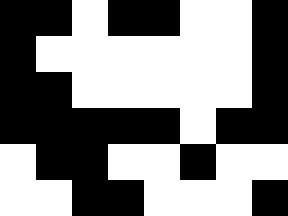[["black", "black", "white", "black", "black", "white", "white", "black"], ["black", "white", "white", "white", "white", "white", "white", "black"], ["black", "black", "white", "white", "white", "white", "white", "black"], ["black", "black", "black", "black", "black", "white", "black", "black"], ["white", "black", "black", "white", "white", "black", "white", "white"], ["white", "white", "black", "black", "white", "white", "white", "black"]]